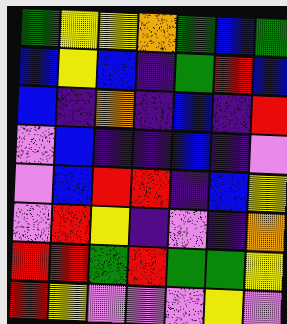[["green", "yellow", "yellow", "orange", "green", "blue", "green"], ["blue", "yellow", "blue", "indigo", "green", "red", "blue"], ["blue", "indigo", "orange", "indigo", "blue", "indigo", "red"], ["violet", "blue", "indigo", "indigo", "blue", "indigo", "violet"], ["violet", "blue", "red", "red", "indigo", "blue", "yellow"], ["violet", "red", "yellow", "indigo", "violet", "indigo", "orange"], ["red", "red", "green", "red", "green", "green", "yellow"], ["red", "yellow", "violet", "violet", "violet", "yellow", "violet"]]